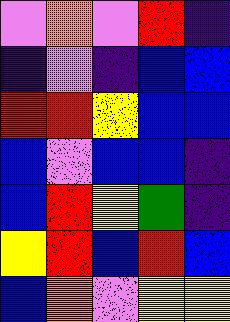[["violet", "orange", "violet", "red", "indigo"], ["indigo", "violet", "indigo", "blue", "blue"], ["red", "red", "yellow", "blue", "blue"], ["blue", "violet", "blue", "blue", "indigo"], ["blue", "red", "yellow", "green", "indigo"], ["yellow", "red", "blue", "red", "blue"], ["blue", "orange", "violet", "yellow", "yellow"]]